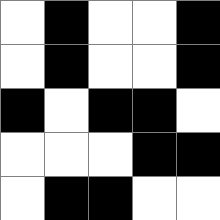[["white", "black", "white", "white", "black"], ["white", "black", "white", "white", "black"], ["black", "white", "black", "black", "white"], ["white", "white", "white", "black", "black"], ["white", "black", "black", "white", "white"]]